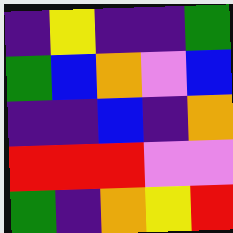[["indigo", "yellow", "indigo", "indigo", "green"], ["green", "blue", "orange", "violet", "blue"], ["indigo", "indigo", "blue", "indigo", "orange"], ["red", "red", "red", "violet", "violet"], ["green", "indigo", "orange", "yellow", "red"]]